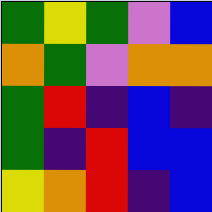[["green", "yellow", "green", "violet", "blue"], ["orange", "green", "violet", "orange", "orange"], ["green", "red", "indigo", "blue", "indigo"], ["green", "indigo", "red", "blue", "blue"], ["yellow", "orange", "red", "indigo", "blue"]]